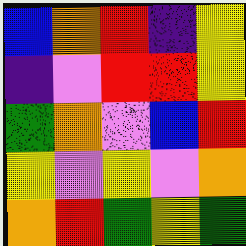[["blue", "orange", "red", "indigo", "yellow"], ["indigo", "violet", "red", "red", "yellow"], ["green", "orange", "violet", "blue", "red"], ["yellow", "violet", "yellow", "violet", "orange"], ["orange", "red", "green", "yellow", "green"]]